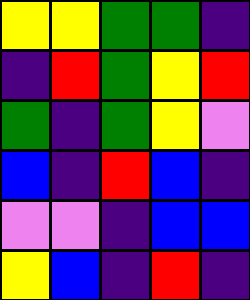[["yellow", "yellow", "green", "green", "indigo"], ["indigo", "red", "green", "yellow", "red"], ["green", "indigo", "green", "yellow", "violet"], ["blue", "indigo", "red", "blue", "indigo"], ["violet", "violet", "indigo", "blue", "blue"], ["yellow", "blue", "indigo", "red", "indigo"]]